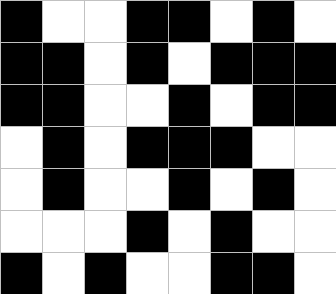[["black", "white", "white", "black", "black", "white", "black", "white"], ["black", "black", "white", "black", "white", "black", "black", "black"], ["black", "black", "white", "white", "black", "white", "black", "black"], ["white", "black", "white", "black", "black", "black", "white", "white"], ["white", "black", "white", "white", "black", "white", "black", "white"], ["white", "white", "white", "black", "white", "black", "white", "white"], ["black", "white", "black", "white", "white", "black", "black", "white"]]